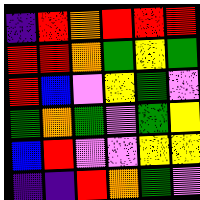[["indigo", "red", "orange", "red", "red", "red"], ["red", "red", "orange", "green", "yellow", "green"], ["red", "blue", "violet", "yellow", "green", "violet"], ["green", "orange", "green", "violet", "green", "yellow"], ["blue", "red", "violet", "violet", "yellow", "yellow"], ["indigo", "indigo", "red", "orange", "green", "violet"]]